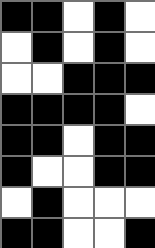[["black", "black", "white", "black", "white"], ["white", "black", "white", "black", "white"], ["white", "white", "black", "black", "black"], ["black", "black", "black", "black", "white"], ["black", "black", "white", "black", "black"], ["black", "white", "white", "black", "black"], ["white", "black", "white", "white", "white"], ["black", "black", "white", "white", "black"]]